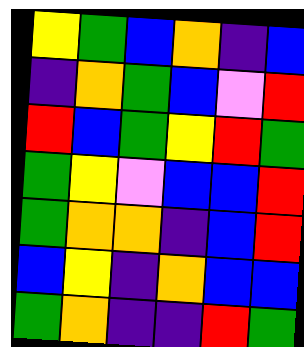[["yellow", "green", "blue", "orange", "indigo", "blue"], ["indigo", "orange", "green", "blue", "violet", "red"], ["red", "blue", "green", "yellow", "red", "green"], ["green", "yellow", "violet", "blue", "blue", "red"], ["green", "orange", "orange", "indigo", "blue", "red"], ["blue", "yellow", "indigo", "orange", "blue", "blue"], ["green", "orange", "indigo", "indigo", "red", "green"]]